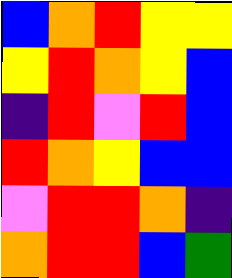[["blue", "orange", "red", "yellow", "yellow"], ["yellow", "red", "orange", "yellow", "blue"], ["indigo", "red", "violet", "red", "blue"], ["red", "orange", "yellow", "blue", "blue"], ["violet", "red", "red", "orange", "indigo"], ["orange", "red", "red", "blue", "green"]]